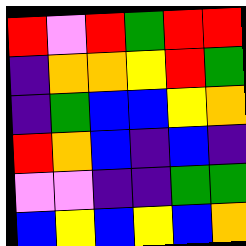[["red", "violet", "red", "green", "red", "red"], ["indigo", "orange", "orange", "yellow", "red", "green"], ["indigo", "green", "blue", "blue", "yellow", "orange"], ["red", "orange", "blue", "indigo", "blue", "indigo"], ["violet", "violet", "indigo", "indigo", "green", "green"], ["blue", "yellow", "blue", "yellow", "blue", "orange"]]